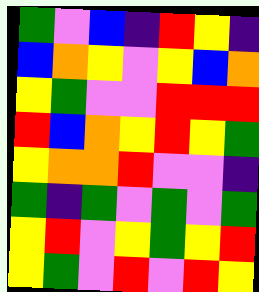[["green", "violet", "blue", "indigo", "red", "yellow", "indigo"], ["blue", "orange", "yellow", "violet", "yellow", "blue", "orange"], ["yellow", "green", "violet", "violet", "red", "red", "red"], ["red", "blue", "orange", "yellow", "red", "yellow", "green"], ["yellow", "orange", "orange", "red", "violet", "violet", "indigo"], ["green", "indigo", "green", "violet", "green", "violet", "green"], ["yellow", "red", "violet", "yellow", "green", "yellow", "red"], ["yellow", "green", "violet", "red", "violet", "red", "yellow"]]